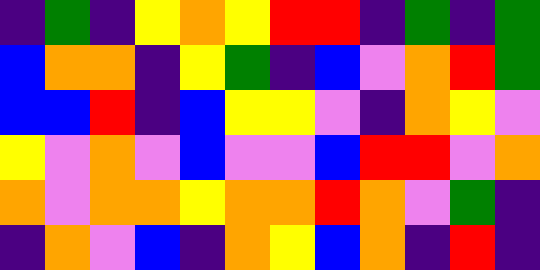[["indigo", "green", "indigo", "yellow", "orange", "yellow", "red", "red", "indigo", "green", "indigo", "green"], ["blue", "orange", "orange", "indigo", "yellow", "green", "indigo", "blue", "violet", "orange", "red", "green"], ["blue", "blue", "red", "indigo", "blue", "yellow", "yellow", "violet", "indigo", "orange", "yellow", "violet"], ["yellow", "violet", "orange", "violet", "blue", "violet", "violet", "blue", "red", "red", "violet", "orange"], ["orange", "violet", "orange", "orange", "yellow", "orange", "orange", "red", "orange", "violet", "green", "indigo"], ["indigo", "orange", "violet", "blue", "indigo", "orange", "yellow", "blue", "orange", "indigo", "red", "indigo"]]